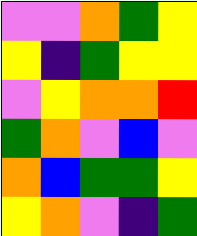[["violet", "violet", "orange", "green", "yellow"], ["yellow", "indigo", "green", "yellow", "yellow"], ["violet", "yellow", "orange", "orange", "red"], ["green", "orange", "violet", "blue", "violet"], ["orange", "blue", "green", "green", "yellow"], ["yellow", "orange", "violet", "indigo", "green"]]